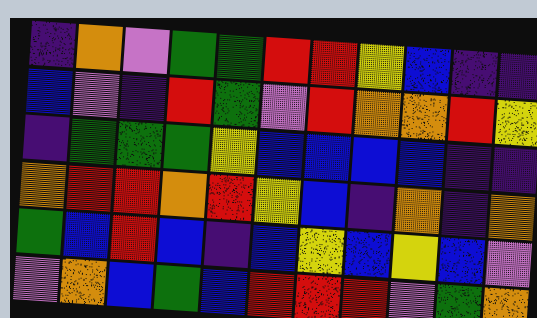[["indigo", "orange", "violet", "green", "green", "red", "red", "yellow", "blue", "indigo", "indigo"], ["blue", "violet", "indigo", "red", "green", "violet", "red", "orange", "orange", "red", "yellow"], ["indigo", "green", "green", "green", "yellow", "blue", "blue", "blue", "blue", "indigo", "indigo"], ["orange", "red", "red", "orange", "red", "yellow", "blue", "indigo", "orange", "indigo", "orange"], ["green", "blue", "red", "blue", "indigo", "blue", "yellow", "blue", "yellow", "blue", "violet"], ["violet", "orange", "blue", "green", "blue", "red", "red", "red", "violet", "green", "orange"]]